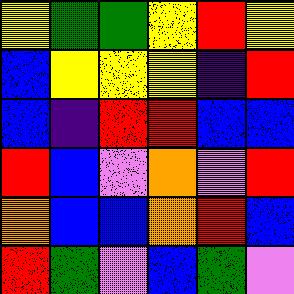[["yellow", "green", "green", "yellow", "red", "yellow"], ["blue", "yellow", "yellow", "yellow", "indigo", "red"], ["blue", "indigo", "red", "red", "blue", "blue"], ["red", "blue", "violet", "orange", "violet", "red"], ["orange", "blue", "blue", "orange", "red", "blue"], ["red", "green", "violet", "blue", "green", "violet"]]